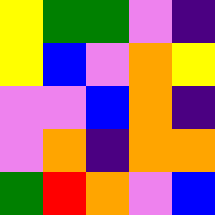[["yellow", "green", "green", "violet", "indigo"], ["yellow", "blue", "violet", "orange", "yellow"], ["violet", "violet", "blue", "orange", "indigo"], ["violet", "orange", "indigo", "orange", "orange"], ["green", "red", "orange", "violet", "blue"]]